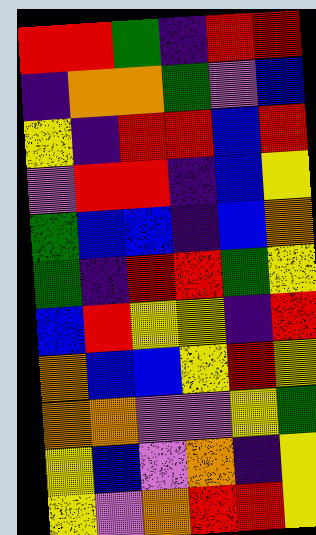[["red", "red", "green", "indigo", "red", "red"], ["indigo", "orange", "orange", "green", "violet", "blue"], ["yellow", "indigo", "red", "red", "blue", "red"], ["violet", "red", "red", "indigo", "blue", "yellow"], ["green", "blue", "blue", "indigo", "blue", "orange"], ["green", "indigo", "red", "red", "green", "yellow"], ["blue", "red", "yellow", "yellow", "indigo", "red"], ["orange", "blue", "blue", "yellow", "red", "yellow"], ["orange", "orange", "violet", "violet", "yellow", "green"], ["yellow", "blue", "violet", "orange", "indigo", "yellow"], ["yellow", "violet", "orange", "red", "red", "yellow"]]